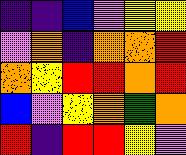[["indigo", "indigo", "blue", "violet", "yellow", "yellow"], ["violet", "orange", "indigo", "orange", "orange", "red"], ["orange", "yellow", "red", "red", "orange", "red"], ["blue", "violet", "yellow", "orange", "green", "orange"], ["red", "indigo", "red", "red", "yellow", "violet"]]